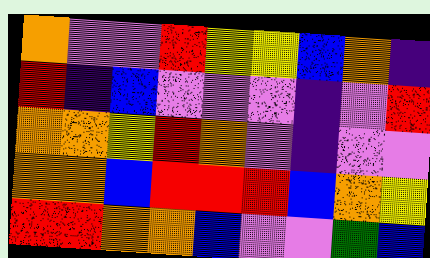[["orange", "violet", "violet", "red", "yellow", "yellow", "blue", "orange", "indigo"], ["red", "indigo", "blue", "violet", "violet", "violet", "indigo", "violet", "red"], ["orange", "orange", "yellow", "red", "orange", "violet", "indigo", "violet", "violet"], ["orange", "orange", "blue", "red", "red", "red", "blue", "orange", "yellow"], ["red", "red", "orange", "orange", "blue", "violet", "violet", "green", "blue"]]